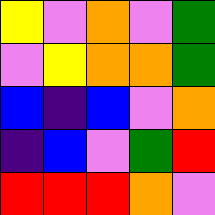[["yellow", "violet", "orange", "violet", "green"], ["violet", "yellow", "orange", "orange", "green"], ["blue", "indigo", "blue", "violet", "orange"], ["indigo", "blue", "violet", "green", "red"], ["red", "red", "red", "orange", "violet"]]